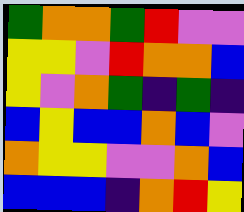[["green", "orange", "orange", "green", "red", "violet", "violet"], ["yellow", "yellow", "violet", "red", "orange", "orange", "blue"], ["yellow", "violet", "orange", "green", "indigo", "green", "indigo"], ["blue", "yellow", "blue", "blue", "orange", "blue", "violet"], ["orange", "yellow", "yellow", "violet", "violet", "orange", "blue"], ["blue", "blue", "blue", "indigo", "orange", "red", "yellow"]]